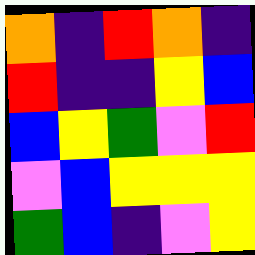[["orange", "indigo", "red", "orange", "indigo"], ["red", "indigo", "indigo", "yellow", "blue"], ["blue", "yellow", "green", "violet", "red"], ["violet", "blue", "yellow", "yellow", "yellow"], ["green", "blue", "indigo", "violet", "yellow"]]